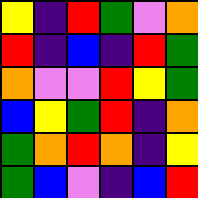[["yellow", "indigo", "red", "green", "violet", "orange"], ["red", "indigo", "blue", "indigo", "red", "green"], ["orange", "violet", "violet", "red", "yellow", "green"], ["blue", "yellow", "green", "red", "indigo", "orange"], ["green", "orange", "red", "orange", "indigo", "yellow"], ["green", "blue", "violet", "indigo", "blue", "red"]]